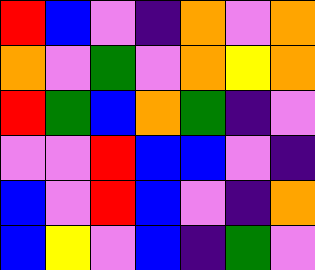[["red", "blue", "violet", "indigo", "orange", "violet", "orange"], ["orange", "violet", "green", "violet", "orange", "yellow", "orange"], ["red", "green", "blue", "orange", "green", "indigo", "violet"], ["violet", "violet", "red", "blue", "blue", "violet", "indigo"], ["blue", "violet", "red", "blue", "violet", "indigo", "orange"], ["blue", "yellow", "violet", "blue", "indigo", "green", "violet"]]